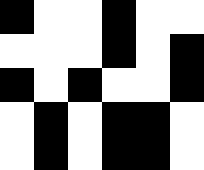[["black", "white", "white", "black", "white", "white"], ["white", "white", "white", "black", "white", "black"], ["black", "white", "black", "white", "white", "black"], ["white", "black", "white", "black", "black", "white"], ["white", "black", "white", "black", "black", "white"]]